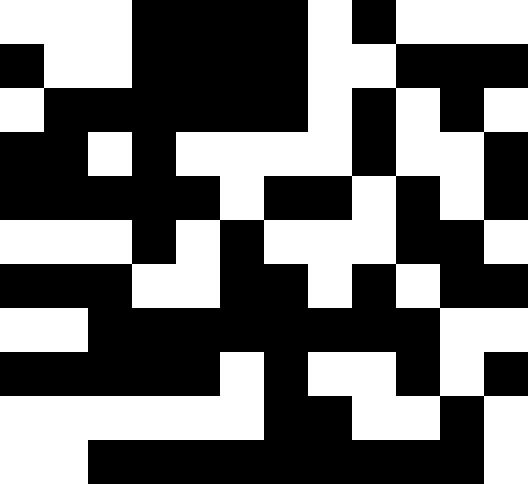[["white", "white", "white", "black", "black", "black", "black", "white", "black", "white", "white", "white"], ["black", "white", "white", "black", "black", "black", "black", "white", "white", "black", "black", "black"], ["white", "black", "black", "black", "black", "black", "black", "white", "black", "white", "black", "white"], ["black", "black", "white", "black", "white", "white", "white", "white", "black", "white", "white", "black"], ["black", "black", "black", "black", "black", "white", "black", "black", "white", "black", "white", "black"], ["white", "white", "white", "black", "white", "black", "white", "white", "white", "black", "black", "white"], ["black", "black", "black", "white", "white", "black", "black", "white", "black", "white", "black", "black"], ["white", "white", "black", "black", "black", "black", "black", "black", "black", "black", "white", "white"], ["black", "black", "black", "black", "black", "white", "black", "white", "white", "black", "white", "black"], ["white", "white", "white", "white", "white", "white", "black", "black", "white", "white", "black", "white"], ["white", "white", "black", "black", "black", "black", "black", "black", "black", "black", "black", "white"]]